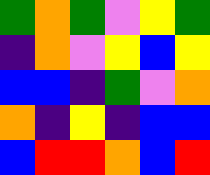[["green", "orange", "green", "violet", "yellow", "green"], ["indigo", "orange", "violet", "yellow", "blue", "yellow"], ["blue", "blue", "indigo", "green", "violet", "orange"], ["orange", "indigo", "yellow", "indigo", "blue", "blue"], ["blue", "red", "red", "orange", "blue", "red"]]